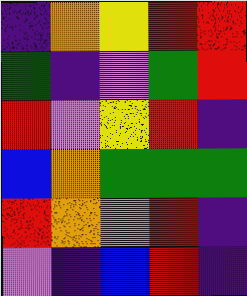[["indigo", "orange", "yellow", "red", "red"], ["green", "indigo", "violet", "green", "red"], ["red", "violet", "yellow", "red", "indigo"], ["blue", "orange", "green", "green", "green"], ["red", "orange", "violet", "red", "indigo"], ["violet", "indigo", "blue", "red", "indigo"]]